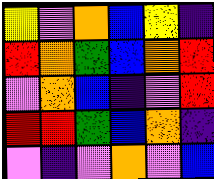[["yellow", "violet", "orange", "blue", "yellow", "indigo"], ["red", "orange", "green", "blue", "orange", "red"], ["violet", "orange", "blue", "indigo", "violet", "red"], ["red", "red", "green", "blue", "orange", "indigo"], ["violet", "indigo", "violet", "orange", "violet", "blue"]]